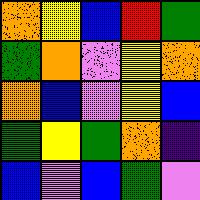[["orange", "yellow", "blue", "red", "green"], ["green", "orange", "violet", "yellow", "orange"], ["orange", "blue", "violet", "yellow", "blue"], ["green", "yellow", "green", "orange", "indigo"], ["blue", "violet", "blue", "green", "violet"]]